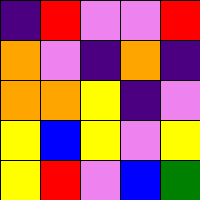[["indigo", "red", "violet", "violet", "red"], ["orange", "violet", "indigo", "orange", "indigo"], ["orange", "orange", "yellow", "indigo", "violet"], ["yellow", "blue", "yellow", "violet", "yellow"], ["yellow", "red", "violet", "blue", "green"]]